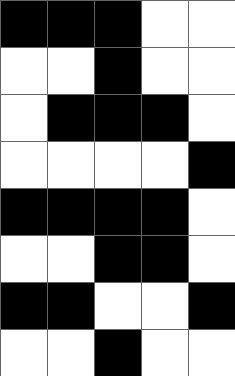[["black", "black", "black", "white", "white"], ["white", "white", "black", "white", "white"], ["white", "black", "black", "black", "white"], ["white", "white", "white", "white", "black"], ["black", "black", "black", "black", "white"], ["white", "white", "black", "black", "white"], ["black", "black", "white", "white", "black"], ["white", "white", "black", "white", "white"]]